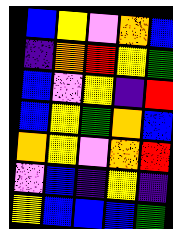[["blue", "yellow", "violet", "orange", "blue"], ["indigo", "orange", "red", "yellow", "green"], ["blue", "violet", "yellow", "indigo", "red"], ["blue", "yellow", "green", "orange", "blue"], ["orange", "yellow", "violet", "orange", "red"], ["violet", "blue", "indigo", "yellow", "indigo"], ["yellow", "blue", "blue", "blue", "green"]]